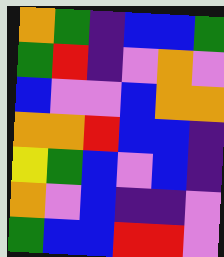[["orange", "green", "indigo", "blue", "blue", "green"], ["green", "red", "indigo", "violet", "orange", "violet"], ["blue", "violet", "violet", "blue", "orange", "orange"], ["orange", "orange", "red", "blue", "blue", "indigo"], ["yellow", "green", "blue", "violet", "blue", "indigo"], ["orange", "violet", "blue", "indigo", "indigo", "violet"], ["green", "blue", "blue", "red", "red", "violet"]]